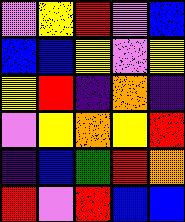[["violet", "yellow", "red", "violet", "blue"], ["blue", "blue", "yellow", "violet", "yellow"], ["yellow", "red", "indigo", "orange", "indigo"], ["violet", "yellow", "orange", "yellow", "red"], ["indigo", "blue", "green", "red", "orange"], ["red", "violet", "red", "blue", "blue"]]